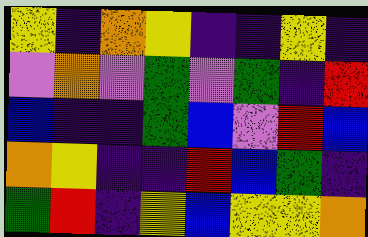[["yellow", "indigo", "orange", "yellow", "indigo", "indigo", "yellow", "indigo"], ["violet", "orange", "violet", "green", "violet", "green", "indigo", "red"], ["blue", "indigo", "indigo", "green", "blue", "violet", "red", "blue"], ["orange", "yellow", "indigo", "indigo", "red", "blue", "green", "indigo"], ["green", "red", "indigo", "yellow", "blue", "yellow", "yellow", "orange"]]